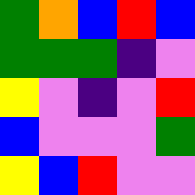[["green", "orange", "blue", "red", "blue"], ["green", "green", "green", "indigo", "violet"], ["yellow", "violet", "indigo", "violet", "red"], ["blue", "violet", "violet", "violet", "green"], ["yellow", "blue", "red", "violet", "violet"]]